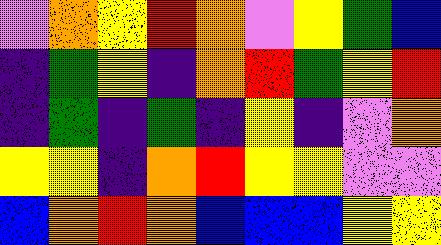[["violet", "orange", "yellow", "red", "orange", "violet", "yellow", "green", "blue"], ["indigo", "green", "yellow", "indigo", "orange", "red", "green", "yellow", "red"], ["indigo", "green", "indigo", "green", "indigo", "yellow", "indigo", "violet", "orange"], ["yellow", "yellow", "indigo", "orange", "red", "yellow", "yellow", "violet", "violet"], ["blue", "orange", "red", "orange", "blue", "blue", "blue", "yellow", "yellow"]]